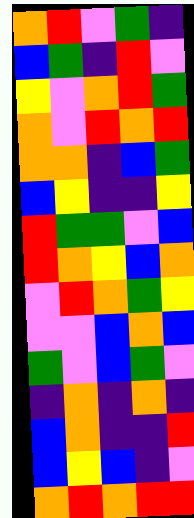[["orange", "red", "violet", "green", "indigo"], ["blue", "green", "indigo", "red", "violet"], ["yellow", "violet", "orange", "red", "green"], ["orange", "violet", "red", "orange", "red"], ["orange", "orange", "indigo", "blue", "green"], ["blue", "yellow", "indigo", "indigo", "yellow"], ["red", "green", "green", "violet", "blue"], ["red", "orange", "yellow", "blue", "orange"], ["violet", "red", "orange", "green", "yellow"], ["violet", "violet", "blue", "orange", "blue"], ["green", "violet", "blue", "green", "violet"], ["indigo", "orange", "indigo", "orange", "indigo"], ["blue", "orange", "indigo", "indigo", "red"], ["blue", "yellow", "blue", "indigo", "violet"], ["orange", "red", "orange", "red", "red"]]